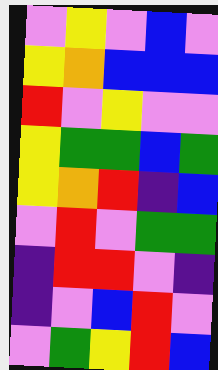[["violet", "yellow", "violet", "blue", "violet"], ["yellow", "orange", "blue", "blue", "blue"], ["red", "violet", "yellow", "violet", "violet"], ["yellow", "green", "green", "blue", "green"], ["yellow", "orange", "red", "indigo", "blue"], ["violet", "red", "violet", "green", "green"], ["indigo", "red", "red", "violet", "indigo"], ["indigo", "violet", "blue", "red", "violet"], ["violet", "green", "yellow", "red", "blue"]]